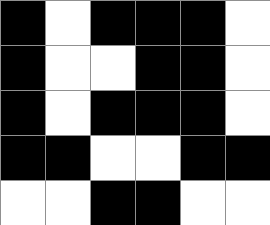[["black", "white", "black", "black", "black", "white"], ["black", "white", "white", "black", "black", "white"], ["black", "white", "black", "black", "black", "white"], ["black", "black", "white", "white", "black", "black"], ["white", "white", "black", "black", "white", "white"]]